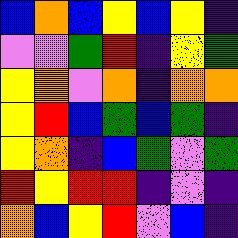[["blue", "orange", "blue", "yellow", "blue", "yellow", "indigo"], ["violet", "violet", "green", "red", "indigo", "yellow", "green"], ["yellow", "orange", "violet", "orange", "indigo", "orange", "orange"], ["yellow", "red", "blue", "green", "blue", "green", "indigo"], ["yellow", "orange", "indigo", "blue", "green", "violet", "green"], ["red", "yellow", "red", "red", "indigo", "violet", "indigo"], ["orange", "blue", "yellow", "red", "violet", "blue", "indigo"]]